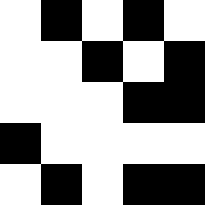[["white", "black", "white", "black", "white"], ["white", "white", "black", "white", "black"], ["white", "white", "white", "black", "black"], ["black", "white", "white", "white", "white"], ["white", "black", "white", "black", "black"]]